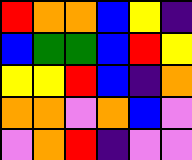[["red", "orange", "orange", "blue", "yellow", "indigo"], ["blue", "green", "green", "blue", "red", "yellow"], ["yellow", "yellow", "red", "blue", "indigo", "orange"], ["orange", "orange", "violet", "orange", "blue", "violet"], ["violet", "orange", "red", "indigo", "violet", "violet"]]